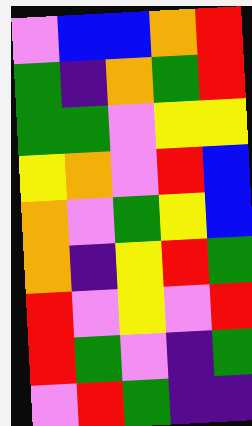[["violet", "blue", "blue", "orange", "red"], ["green", "indigo", "orange", "green", "red"], ["green", "green", "violet", "yellow", "yellow"], ["yellow", "orange", "violet", "red", "blue"], ["orange", "violet", "green", "yellow", "blue"], ["orange", "indigo", "yellow", "red", "green"], ["red", "violet", "yellow", "violet", "red"], ["red", "green", "violet", "indigo", "green"], ["violet", "red", "green", "indigo", "indigo"]]